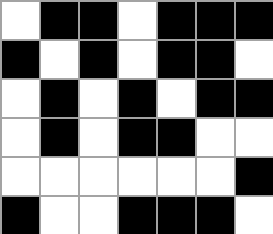[["white", "black", "black", "white", "black", "black", "black"], ["black", "white", "black", "white", "black", "black", "white"], ["white", "black", "white", "black", "white", "black", "black"], ["white", "black", "white", "black", "black", "white", "white"], ["white", "white", "white", "white", "white", "white", "black"], ["black", "white", "white", "black", "black", "black", "white"]]